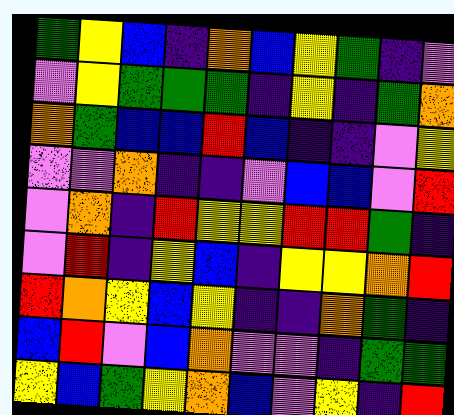[["green", "yellow", "blue", "indigo", "orange", "blue", "yellow", "green", "indigo", "violet"], ["violet", "yellow", "green", "green", "green", "indigo", "yellow", "indigo", "green", "orange"], ["orange", "green", "blue", "blue", "red", "blue", "indigo", "indigo", "violet", "yellow"], ["violet", "violet", "orange", "indigo", "indigo", "violet", "blue", "blue", "violet", "red"], ["violet", "orange", "indigo", "red", "yellow", "yellow", "red", "red", "green", "indigo"], ["violet", "red", "indigo", "yellow", "blue", "indigo", "yellow", "yellow", "orange", "red"], ["red", "orange", "yellow", "blue", "yellow", "indigo", "indigo", "orange", "green", "indigo"], ["blue", "red", "violet", "blue", "orange", "violet", "violet", "indigo", "green", "green"], ["yellow", "blue", "green", "yellow", "orange", "blue", "violet", "yellow", "indigo", "red"]]